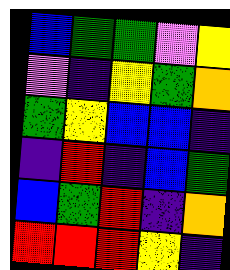[["blue", "green", "green", "violet", "yellow"], ["violet", "indigo", "yellow", "green", "orange"], ["green", "yellow", "blue", "blue", "indigo"], ["indigo", "red", "indigo", "blue", "green"], ["blue", "green", "red", "indigo", "orange"], ["red", "red", "red", "yellow", "indigo"]]